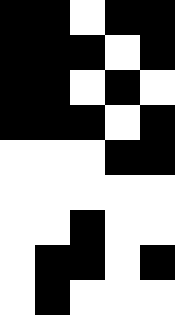[["black", "black", "white", "black", "black"], ["black", "black", "black", "white", "black"], ["black", "black", "white", "black", "white"], ["black", "black", "black", "white", "black"], ["white", "white", "white", "black", "black"], ["white", "white", "white", "white", "white"], ["white", "white", "black", "white", "white"], ["white", "black", "black", "white", "black"], ["white", "black", "white", "white", "white"]]